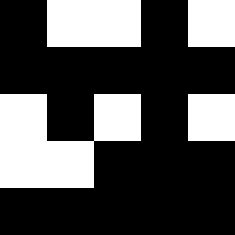[["black", "white", "white", "black", "white"], ["black", "black", "black", "black", "black"], ["white", "black", "white", "black", "white"], ["white", "white", "black", "black", "black"], ["black", "black", "black", "black", "black"]]